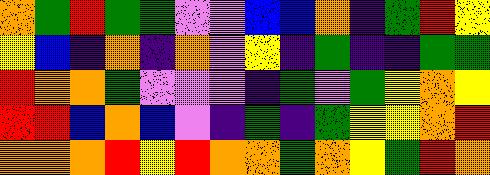[["orange", "green", "red", "green", "green", "violet", "violet", "blue", "blue", "orange", "indigo", "green", "red", "yellow"], ["yellow", "blue", "indigo", "orange", "indigo", "orange", "violet", "yellow", "indigo", "green", "indigo", "indigo", "green", "green"], ["red", "orange", "orange", "green", "violet", "violet", "violet", "indigo", "green", "violet", "green", "yellow", "orange", "yellow"], ["red", "red", "blue", "orange", "blue", "violet", "indigo", "green", "indigo", "green", "yellow", "yellow", "orange", "red"], ["orange", "orange", "orange", "red", "yellow", "red", "orange", "orange", "green", "orange", "yellow", "green", "red", "orange"]]